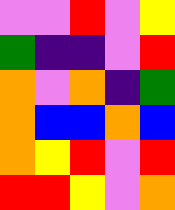[["violet", "violet", "red", "violet", "yellow"], ["green", "indigo", "indigo", "violet", "red"], ["orange", "violet", "orange", "indigo", "green"], ["orange", "blue", "blue", "orange", "blue"], ["orange", "yellow", "red", "violet", "red"], ["red", "red", "yellow", "violet", "orange"]]